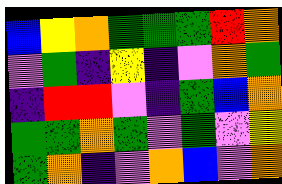[["blue", "yellow", "orange", "green", "green", "green", "red", "orange"], ["violet", "green", "indigo", "yellow", "indigo", "violet", "orange", "green"], ["indigo", "red", "red", "violet", "indigo", "green", "blue", "orange"], ["green", "green", "orange", "green", "violet", "green", "violet", "yellow"], ["green", "orange", "indigo", "violet", "orange", "blue", "violet", "orange"]]